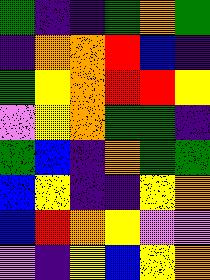[["green", "indigo", "indigo", "green", "orange", "green"], ["indigo", "orange", "orange", "red", "blue", "indigo"], ["green", "yellow", "orange", "red", "red", "yellow"], ["violet", "yellow", "orange", "green", "green", "indigo"], ["green", "blue", "indigo", "orange", "green", "green"], ["blue", "yellow", "indigo", "indigo", "yellow", "orange"], ["blue", "red", "orange", "yellow", "violet", "violet"], ["violet", "indigo", "yellow", "blue", "yellow", "orange"]]